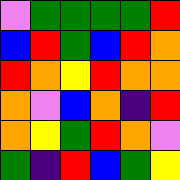[["violet", "green", "green", "green", "green", "red"], ["blue", "red", "green", "blue", "red", "orange"], ["red", "orange", "yellow", "red", "orange", "orange"], ["orange", "violet", "blue", "orange", "indigo", "red"], ["orange", "yellow", "green", "red", "orange", "violet"], ["green", "indigo", "red", "blue", "green", "yellow"]]